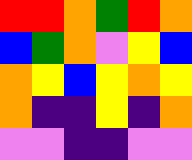[["red", "red", "orange", "green", "red", "orange"], ["blue", "green", "orange", "violet", "yellow", "blue"], ["orange", "yellow", "blue", "yellow", "orange", "yellow"], ["orange", "indigo", "indigo", "yellow", "indigo", "orange"], ["violet", "violet", "indigo", "indigo", "violet", "violet"]]